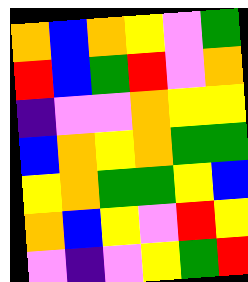[["orange", "blue", "orange", "yellow", "violet", "green"], ["red", "blue", "green", "red", "violet", "orange"], ["indigo", "violet", "violet", "orange", "yellow", "yellow"], ["blue", "orange", "yellow", "orange", "green", "green"], ["yellow", "orange", "green", "green", "yellow", "blue"], ["orange", "blue", "yellow", "violet", "red", "yellow"], ["violet", "indigo", "violet", "yellow", "green", "red"]]